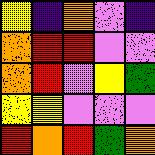[["yellow", "indigo", "orange", "violet", "indigo"], ["orange", "red", "red", "violet", "violet"], ["orange", "red", "violet", "yellow", "green"], ["yellow", "yellow", "violet", "violet", "violet"], ["red", "orange", "red", "green", "orange"]]